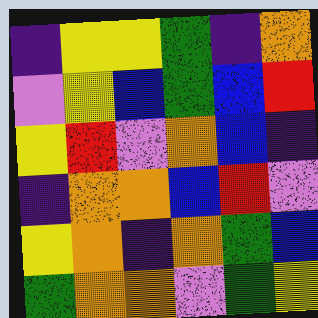[["indigo", "yellow", "yellow", "green", "indigo", "orange"], ["violet", "yellow", "blue", "green", "blue", "red"], ["yellow", "red", "violet", "orange", "blue", "indigo"], ["indigo", "orange", "orange", "blue", "red", "violet"], ["yellow", "orange", "indigo", "orange", "green", "blue"], ["green", "orange", "orange", "violet", "green", "yellow"]]